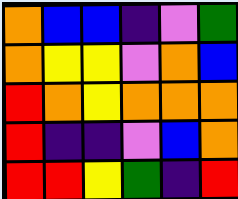[["orange", "blue", "blue", "indigo", "violet", "green"], ["orange", "yellow", "yellow", "violet", "orange", "blue"], ["red", "orange", "yellow", "orange", "orange", "orange"], ["red", "indigo", "indigo", "violet", "blue", "orange"], ["red", "red", "yellow", "green", "indigo", "red"]]